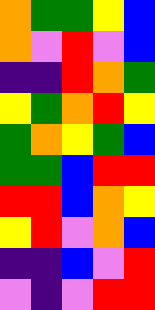[["orange", "green", "green", "yellow", "blue"], ["orange", "violet", "red", "violet", "blue"], ["indigo", "indigo", "red", "orange", "green"], ["yellow", "green", "orange", "red", "yellow"], ["green", "orange", "yellow", "green", "blue"], ["green", "green", "blue", "red", "red"], ["red", "red", "blue", "orange", "yellow"], ["yellow", "red", "violet", "orange", "blue"], ["indigo", "indigo", "blue", "violet", "red"], ["violet", "indigo", "violet", "red", "red"]]